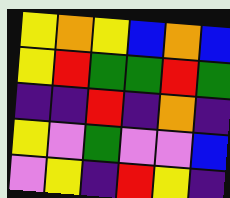[["yellow", "orange", "yellow", "blue", "orange", "blue"], ["yellow", "red", "green", "green", "red", "green"], ["indigo", "indigo", "red", "indigo", "orange", "indigo"], ["yellow", "violet", "green", "violet", "violet", "blue"], ["violet", "yellow", "indigo", "red", "yellow", "indigo"]]